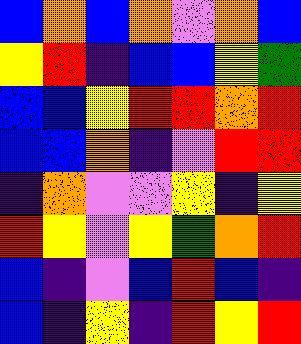[["blue", "orange", "blue", "orange", "violet", "orange", "blue"], ["yellow", "red", "indigo", "blue", "blue", "yellow", "green"], ["blue", "blue", "yellow", "red", "red", "orange", "red"], ["blue", "blue", "orange", "indigo", "violet", "red", "red"], ["indigo", "orange", "violet", "violet", "yellow", "indigo", "yellow"], ["red", "yellow", "violet", "yellow", "green", "orange", "red"], ["blue", "indigo", "violet", "blue", "red", "blue", "indigo"], ["blue", "indigo", "yellow", "indigo", "red", "yellow", "red"]]